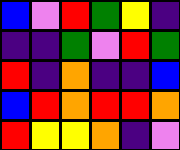[["blue", "violet", "red", "green", "yellow", "indigo"], ["indigo", "indigo", "green", "violet", "red", "green"], ["red", "indigo", "orange", "indigo", "indigo", "blue"], ["blue", "red", "orange", "red", "red", "orange"], ["red", "yellow", "yellow", "orange", "indigo", "violet"]]